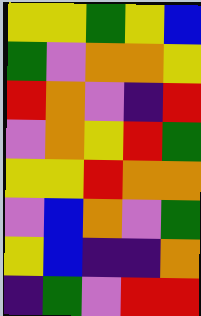[["yellow", "yellow", "green", "yellow", "blue"], ["green", "violet", "orange", "orange", "yellow"], ["red", "orange", "violet", "indigo", "red"], ["violet", "orange", "yellow", "red", "green"], ["yellow", "yellow", "red", "orange", "orange"], ["violet", "blue", "orange", "violet", "green"], ["yellow", "blue", "indigo", "indigo", "orange"], ["indigo", "green", "violet", "red", "red"]]